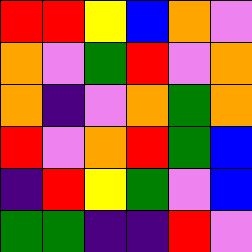[["red", "red", "yellow", "blue", "orange", "violet"], ["orange", "violet", "green", "red", "violet", "orange"], ["orange", "indigo", "violet", "orange", "green", "orange"], ["red", "violet", "orange", "red", "green", "blue"], ["indigo", "red", "yellow", "green", "violet", "blue"], ["green", "green", "indigo", "indigo", "red", "violet"]]